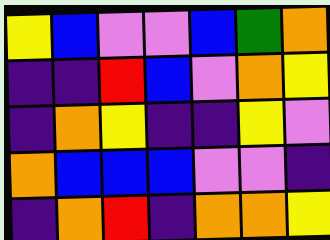[["yellow", "blue", "violet", "violet", "blue", "green", "orange"], ["indigo", "indigo", "red", "blue", "violet", "orange", "yellow"], ["indigo", "orange", "yellow", "indigo", "indigo", "yellow", "violet"], ["orange", "blue", "blue", "blue", "violet", "violet", "indigo"], ["indigo", "orange", "red", "indigo", "orange", "orange", "yellow"]]